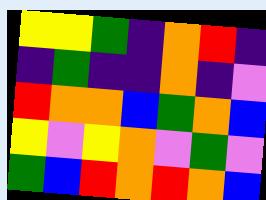[["yellow", "yellow", "green", "indigo", "orange", "red", "indigo"], ["indigo", "green", "indigo", "indigo", "orange", "indigo", "violet"], ["red", "orange", "orange", "blue", "green", "orange", "blue"], ["yellow", "violet", "yellow", "orange", "violet", "green", "violet"], ["green", "blue", "red", "orange", "red", "orange", "blue"]]